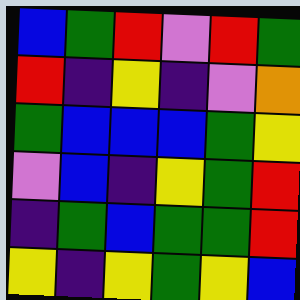[["blue", "green", "red", "violet", "red", "green"], ["red", "indigo", "yellow", "indigo", "violet", "orange"], ["green", "blue", "blue", "blue", "green", "yellow"], ["violet", "blue", "indigo", "yellow", "green", "red"], ["indigo", "green", "blue", "green", "green", "red"], ["yellow", "indigo", "yellow", "green", "yellow", "blue"]]